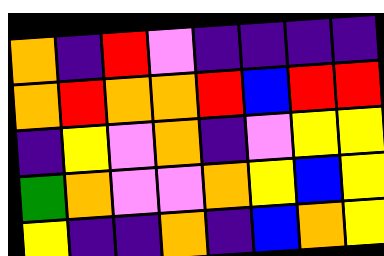[["orange", "indigo", "red", "violet", "indigo", "indigo", "indigo", "indigo"], ["orange", "red", "orange", "orange", "red", "blue", "red", "red"], ["indigo", "yellow", "violet", "orange", "indigo", "violet", "yellow", "yellow"], ["green", "orange", "violet", "violet", "orange", "yellow", "blue", "yellow"], ["yellow", "indigo", "indigo", "orange", "indigo", "blue", "orange", "yellow"]]